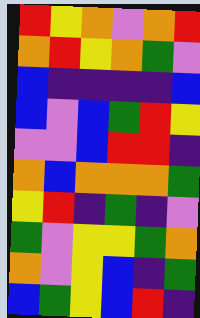[["red", "yellow", "orange", "violet", "orange", "red"], ["orange", "red", "yellow", "orange", "green", "violet"], ["blue", "indigo", "indigo", "indigo", "indigo", "blue"], ["blue", "violet", "blue", "green", "red", "yellow"], ["violet", "violet", "blue", "red", "red", "indigo"], ["orange", "blue", "orange", "orange", "orange", "green"], ["yellow", "red", "indigo", "green", "indigo", "violet"], ["green", "violet", "yellow", "yellow", "green", "orange"], ["orange", "violet", "yellow", "blue", "indigo", "green"], ["blue", "green", "yellow", "blue", "red", "indigo"]]